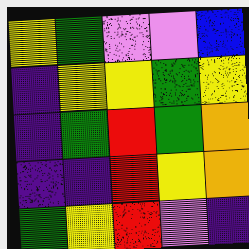[["yellow", "green", "violet", "violet", "blue"], ["indigo", "yellow", "yellow", "green", "yellow"], ["indigo", "green", "red", "green", "orange"], ["indigo", "indigo", "red", "yellow", "orange"], ["green", "yellow", "red", "violet", "indigo"]]